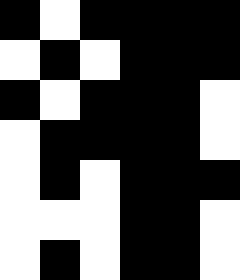[["black", "white", "black", "black", "black", "black"], ["white", "black", "white", "black", "black", "black"], ["black", "white", "black", "black", "black", "white"], ["white", "black", "black", "black", "black", "white"], ["white", "black", "white", "black", "black", "black"], ["white", "white", "white", "black", "black", "white"], ["white", "black", "white", "black", "black", "white"]]